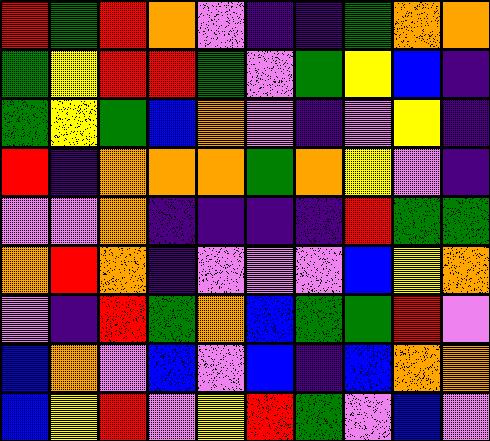[["red", "green", "red", "orange", "violet", "indigo", "indigo", "green", "orange", "orange"], ["green", "yellow", "red", "red", "green", "violet", "green", "yellow", "blue", "indigo"], ["green", "yellow", "green", "blue", "orange", "violet", "indigo", "violet", "yellow", "indigo"], ["red", "indigo", "orange", "orange", "orange", "green", "orange", "yellow", "violet", "indigo"], ["violet", "violet", "orange", "indigo", "indigo", "indigo", "indigo", "red", "green", "green"], ["orange", "red", "orange", "indigo", "violet", "violet", "violet", "blue", "yellow", "orange"], ["violet", "indigo", "red", "green", "orange", "blue", "green", "green", "red", "violet"], ["blue", "orange", "violet", "blue", "violet", "blue", "indigo", "blue", "orange", "orange"], ["blue", "yellow", "red", "violet", "yellow", "red", "green", "violet", "blue", "violet"]]